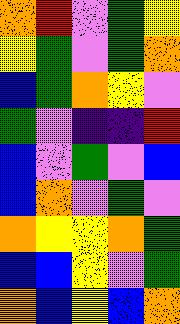[["orange", "red", "violet", "green", "yellow"], ["yellow", "green", "violet", "green", "orange"], ["blue", "green", "orange", "yellow", "violet"], ["green", "violet", "indigo", "indigo", "red"], ["blue", "violet", "green", "violet", "blue"], ["blue", "orange", "violet", "green", "violet"], ["orange", "yellow", "yellow", "orange", "green"], ["blue", "blue", "yellow", "violet", "green"], ["orange", "blue", "yellow", "blue", "orange"]]